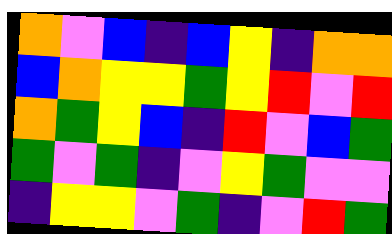[["orange", "violet", "blue", "indigo", "blue", "yellow", "indigo", "orange", "orange"], ["blue", "orange", "yellow", "yellow", "green", "yellow", "red", "violet", "red"], ["orange", "green", "yellow", "blue", "indigo", "red", "violet", "blue", "green"], ["green", "violet", "green", "indigo", "violet", "yellow", "green", "violet", "violet"], ["indigo", "yellow", "yellow", "violet", "green", "indigo", "violet", "red", "green"]]